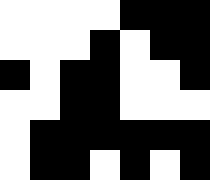[["white", "white", "white", "white", "black", "black", "black"], ["white", "white", "white", "black", "white", "black", "black"], ["black", "white", "black", "black", "white", "white", "black"], ["white", "white", "black", "black", "white", "white", "white"], ["white", "black", "black", "black", "black", "black", "black"], ["white", "black", "black", "white", "black", "white", "black"]]